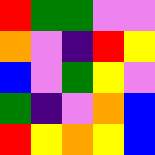[["red", "green", "green", "violet", "violet"], ["orange", "violet", "indigo", "red", "yellow"], ["blue", "violet", "green", "yellow", "violet"], ["green", "indigo", "violet", "orange", "blue"], ["red", "yellow", "orange", "yellow", "blue"]]